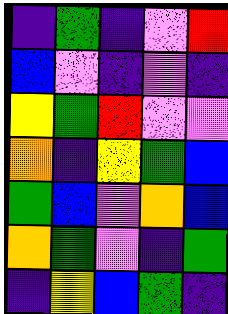[["indigo", "green", "indigo", "violet", "red"], ["blue", "violet", "indigo", "violet", "indigo"], ["yellow", "green", "red", "violet", "violet"], ["orange", "indigo", "yellow", "green", "blue"], ["green", "blue", "violet", "orange", "blue"], ["orange", "green", "violet", "indigo", "green"], ["indigo", "yellow", "blue", "green", "indigo"]]